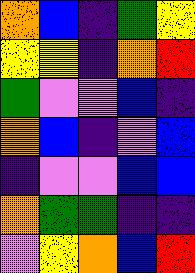[["orange", "blue", "indigo", "green", "yellow"], ["yellow", "yellow", "indigo", "orange", "red"], ["green", "violet", "violet", "blue", "indigo"], ["orange", "blue", "indigo", "violet", "blue"], ["indigo", "violet", "violet", "blue", "blue"], ["orange", "green", "green", "indigo", "indigo"], ["violet", "yellow", "orange", "blue", "red"]]